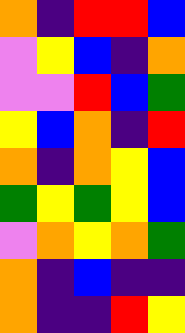[["orange", "indigo", "red", "red", "blue"], ["violet", "yellow", "blue", "indigo", "orange"], ["violet", "violet", "red", "blue", "green"], ["yellow", "blue", "orange", "indigo", "red"], ["orange", "indigo", "orange", "yellow", "blue"], ["green", "yellow", "green", "yellow", "blue"], ["violet", "orange", "yellow", "orange", "green"], ["orange", "indigo", "blue", "indigo", "indigo"], ["orange", "indigo", "indigo", "red", "yellow"]]